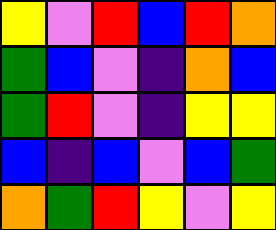[["yellow", "violet", "red", "blue", "red", "orange"], ["green", "blue", "violet", "indigo", "orange", "blue"], ["green", "red", "violet", "indigo", "yellow", "yellow"], ["blue", "indigo", "blue", "violet", "blue", "green"], ["orange", "green", "red", "yellow", "violet", "yellow"]]